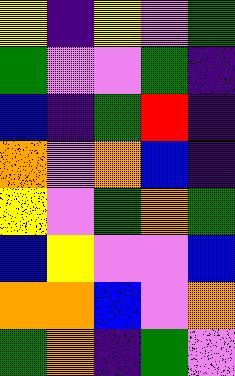[["yellow", "indigo", "yellow", "violet", "green"], ["green", "violet", "violet", "green", "indigo"], ["blue", "indigo", "green", "red", "indigo"], ["orange", "violet", "orange", "blue", "indigo"], ["yellow", "violet", "green", "orange", "green"], ["blue", "yellow", "violet", "violet", "blue"], ["orange", "orange", "blue", "violet", "orange"], ["green", "orange", "indigo", "green", "violet"]]